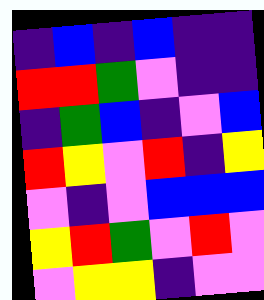[["indigo", "blue", "indigo", "blue", "indigo", "indigo"], ["red", "red", "green", "violet", "indigo", "indigo"], ["indigo", "green", "blue", "indigo", "violet", "blue"], ["red", "yellow", "violet", "red", "indigo", "yellow"], ["violet", "indigo", "violet", "blue", "blue", "blue"], ["yellow", "red", "green", "violet", "red", "violet"], ["violet", "yellow", "yellow", "indigo", "violet", "violet"]]